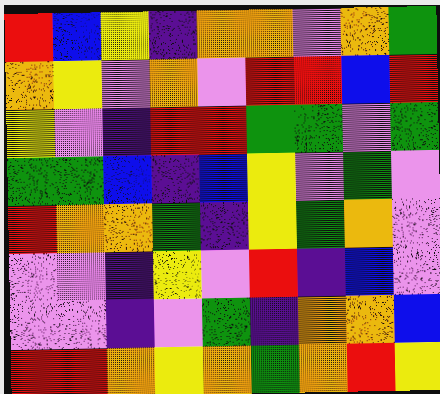[["red", "blue", "yellow", "indigo", "orange", "orange", "violet", "orange", "green"], ["orange", "yellow", "violet", "orange", "violet", "red", "red", "blue", "red"], ["yellow", "violet", "indigo", "red", "red", "green", "green", "violet", "green"], ["green", "green", "blue", "indigo", "blue", "yellow", "violet", "green", "violet"], ["red", "orange", "orange", "green", "indigo", "yellow", "green", "orange", "violet"], ["violet", "violet", "indigo", "yellow", "violet", "red", "indigo", "blue", "violet"], ["violet", "violet", "indigo", "violet", "green", "indigo", "orange", "orange", "blue"], ["red", "red", "orange", "yellow", "orange", "green", "orange", "red", "yellow"]]